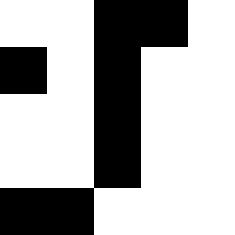[["white", "white", "black", "black", "white"], ["black", "white", "black", "white", "white"], ["white", "white", "black", "white", "white"], ["white", "white", "black", "white", "white"], ["black", "black", "white", "white", "white"]]